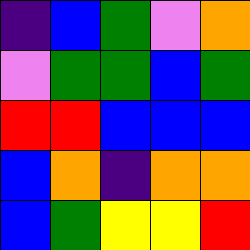[["indigo", "blue", "green", "violet", "orange"], ["violet", "green", "green", "blue", "green"], ["red", "red", "blue", "blue", "blue"], ["blue", "orange", "indigo", "orange", "orange"], ["blue", "green", "yellow", "yellow", "red"]]